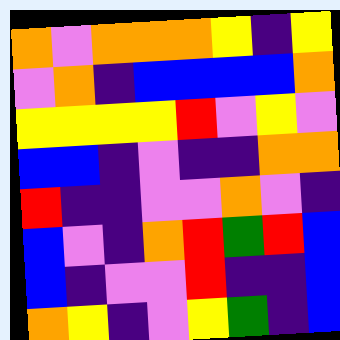[["orange", "violet", "orange", "orange", "orange", "yellow", "indigo", "yellow"], ["violet", "orange", "indigo", "blue", "blue", "blue", "blue", "orange"], ["yellow", "yellow", "yellow", "yellow", "red", "violet", "yellow", "violet"], ["blue", "blue", "indigo", "violet", "indigo", "indigo", "orange", "orange"], ["red", "indigo", "indigo", "violet", "violet", "orange", "violet", "indigo"], ["blue", "violet", "indigo", "orange", "red", "green", "red", "blue"], ["blue", "indigo", "violet", "violet", "red", "indigo", "indigo", "blue"], ["orange", "yellow", "indigo", "violet", "yellow", "green", "indigo", "blue"]]